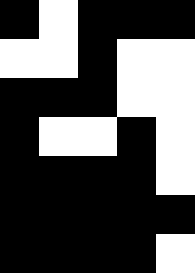[["black", "white", "black", "black", "black"], ["white", "white", "black", "white", "white"], ["black", "black", "black", "white", "white"], ["black", "white", "white", "black", "white"], ["black", "black", "black", "black", "white"], ["black", "black", "black", "black", "black"], ["black", "black", "black", "black", "white"]]